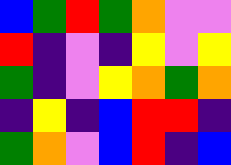[["blue", "green", "red", "green", "orange", "violet", "violet"], ["red", "indigo", "violet", "indigo", "yellow", "violet", "yellow"], ["green", "indigo", "violet", "yellow", "orange", "green", "orange"], ["indigo", "yellow", "indigo", "blue", "red", "red", "indigo"], ["green", "orange", "violet", "blue", "red", "indigo", "blue"]]